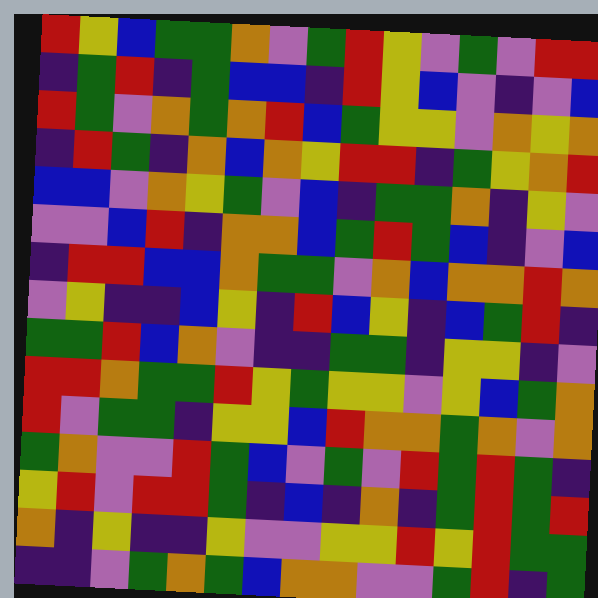[["red", "yellow", "blue", "green", "green", "orange", "violet", "green", "red", "yellow", "violet", "green", "violet", "red", "red"], ["indigo", "green", "red", "indigo", "green", "blue", "blue", "indigo", "red", "yellow", "blue", "violet", "indigo", "violet", "blue"], ["red", "green", "violet", "orange", "green", "orange", "red", "blue", "green", "yellow", "yellow", "violet", "orange", "yellow", "orange"], ["indigo", "red", "green", "indigo", "orange", "blue", "orange", "yellow", "red", "red", "indigo", "green", "yellow", "orange", "red"], ["blue", "blue", "violet", "orange", "yellow", "green", "violet", "blue", "indigo", "green", "green", "orange", "indigo", "yellow", "violet"], ["violet", "violet", "blue", "red", "indigo", "orange", "orange", "blue", "green", "red", "green", "blue", "indigo", "violet", "blue"], ["indigo", "red", "red", "blue", "blue", "orange", "green", "green", "violet", "orange", "blue", "orange", "orange", "red", "orange"], ["violet", "yellow", "indigo", "indigo", "blue", "yellow", "indigo", "red", "blue", "yellow", "indigo", "blue", "green", "red", "indigo"], ["green", "green", "red", "blue", "orange", "violet", "indigo", "indigo", "green", "green", "indigo", "yellow", "yellow", "indigo", "violet"], ["red", "red", "orange", "green", "green", "red", "yellow", "green", "yellow", "yellow", "violet", "yellow", "blue", "green", "orange"], ["red", "violet", "green", "green", "indigo", "yellow", "yellow", "blue", "red", "orange", "orange", "green", "orange", "violet", "orange"], ["green", "orange", "violet", "violet", "red", "green", "blue", "violet", "green", "violet", "red", "green", "red", "green", "indigo"], ["yellow", "red", "violet", "red", "red", "green", "indigo", "blue", "indigo", "orange", "indigo", "green", "red", "green", "red"], ["orange", "indigo", "yellow", "indigo", "indigo", "yellow", "violet", "violet", "yellow", "yellow", "red", "yellow", "red", "green", "green"], ["indigo", "indigo", "violet", "green", "orange", "green", "blue", "orange", "orange", "violet", "violet", "green", "red", "indigo", "green"]]